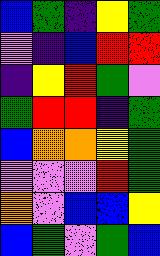[["blue", "green", "indigo", "yellow", "green"], ["violet", "indigo", "blue", "red", "red"], ["indigo", "yellow", "red", "green", "violet"], ["green", "red", "red", "indigo", "green"], ["blue", "orange", "orange", "yellow", "green"], ["violet", "violet", "violet", "red", "green"], ["orange", "violet", "blue", "blue", "yellow"], ["blue", "green", "violet", "green", "blue"]]